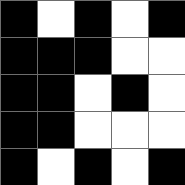[["black", "white", "black", "white", "black"], ["black", "black", "black", "white", "white"], ["black", "black", "white", "black", "white"], ["black", "black", "white", "white", "white"], ["black", "white", "black", "white", "black"]]